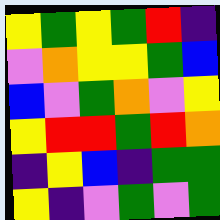[["yellow", "green", "yellow", "green", "red", "indigo"], ["violet", "orange", "yellow", "yellow", "green", "blue"], ["blue", "violet", "green", "orange", "violet", "yellow"], ["yellow", "red", "red", "green", "red", "orange"], ["indigo", "yellow", "blue", "indigo", "green", "green"], ["yellow", "indigo", "violet", "green", "violet", "green"]]